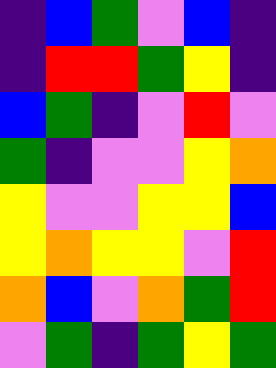[["indigo", "blue", "green", "violet", "blue", "indigo"], ["indigo", "red", "red", "green", "yellow", "indigo"], ["blue", "green", "indigo", "violet", "red", "violet"], ["green", "indigo", "violet", "violet", "yellow", "orange"], ["yellow", "violet", "violet", "yellow", "yellow", "blue"], ["yellow", "orange", "yellow", "yellow", "violet", "red"], ["orange", "blue", "violet", "orange", "green", "red"], ["violet", "green", "indigo", "green", "yellow", "green"]]